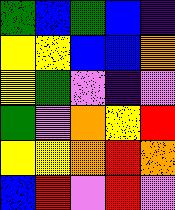[["green", "blue", "green", "blue", "indigo"], ["yellow", "yellow", "blue", "blue", "orange"], ["yellow", "green", "violet", "indigo", "violet"], ["green", "violet", "orange", "yellow", "red"], ["yellow", "yellow", "orange", "red", "orange"], ["blue", "red", "violet", "red", "violet"]]